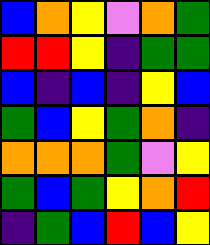[["blue", "orange", "yellow", "violet", "orange", "green"], ["red", "red", "yellow", "indigo", "green", "green"], ["blue", "indigo", "blue", "indigo", "yellow", "blue"], ["green", "blue", "yellow", "green", "orange", "indigo"], ["orange", "orange", "orange", "green", "violet", "yellow"], ["green", "blue", "green", "yellow", "orange", "red"], ["indigo", "green", "blue", "red", "blue", "yellow"]]